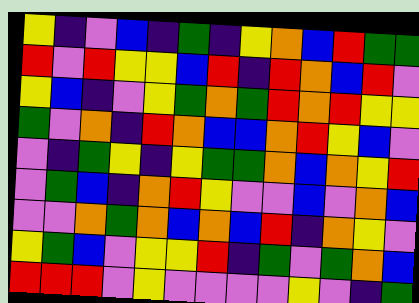[["yellow", "indigo", "violet", "blue", "indigo", "green", "indigo", "yellow", "orange", "blue", "red", "green", "green"], ["red", "violet", "red", "yellow", "yellow", "blue", "red", "indigo", "red", "orange", "blue", "red", "violet"], ["yellow", "blue", "indigo", "violet", "yellow", "green", "orange", "green", "red", "orange", "red", "yellow", "yellow"], ["green", "violet", "orange", "indigo", "red", "orange", "blue", "blue", "orange", "red", "yellow", "blue", "violet"], ["violet", "indigo", "green", "yellow", "indigo", "yellow", "green", "green", "orange", "blue", "orange", "yellow", "red"], ["violet", "green", "blue", "indigo", "orange", "red", "yellow", "violet", "violet", "blue", "violet", "orange", "blue"], ["violet", "violet", "orange", "green", "orange", "blue", "orange", "blue", "red", "indigo", "orange", "yellow", "violet"], ["yellow", "green", "blue", "violet", "yellow", "yellow", "red", "indigo", "green", "violet", "green", "orange", "blue"], ["red", "red", "red", "violet", "yellow", "violet", "violet", "violet", "violet", "yellow", "violet", "indigo", "green"]]